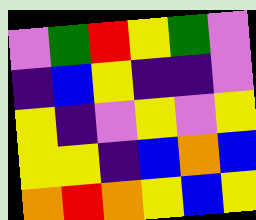[["violet", "green", "red", "yellow", "green", "violet"], ["indigo", "blue", "yellow", "indigo", "indigo", "violet"], ["yellow", "indigo", "violet", "yellow", "violet", "yellow"], ["yellow", "yellow", "indigo", "blue", "orange", "blue"], ["orange", "red", "orange", "yellow", "blue", "yellow"]]